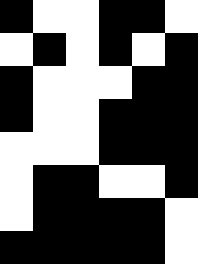[["black", "white", "white", "black", "black", "white"], ["white", "black", "white", "black", "white", "black"], ["black", "white", "white", "white", "black", "black"], ["black", "white", "white", "black", "black", "black"], ["white", "white", "white", "black", "black", "black"], ["white", "black", "black", "white", "white", "black"], ["white", "black", "black", "black", "black", "white"], ["black", "black", "black", "black", "black", "white"]]